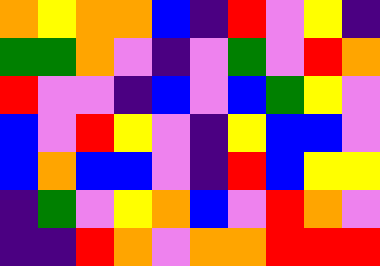[["orange", "yellow", "orange", "orange", "blue", "indigo", "red", "violet", "yellow", "indigo"], ["green", "green", "orange", "violet", "indigo", "violet", "green", "violet", "red", "orange"], ["red", "violet", "violet", "indigo", "blue", "violet", "blue", "green", "yellow", "violet"], ["blue", "violet", "red", "yellow", "violet", "indigo", "yellow", "blue", "blue", "violet"], ["blue", "orange", "blue", "blue", "violet", "indigo", "red", "blue", "yellow", "yellow"], ["indigo", "green", "violet", "yellow", "orange", "blue", "violet", "red", "orange", "violet"], ["indigo", "indigo", "red", "orange", "violet", "orange", "orange", "red", "red", "red"]]